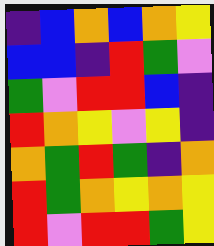[["indigo", "blue", "orange", "blue", "orange", "yellow"], ["blue", "blue", "indigo", "red", "green", "violet"], ["green", "violet", "red", "red", "blue", "indigo"], ["red", "orange", "yellow", "violet", "yellow", "indigo"], ["orange", "green", "red", "green", "indigo", "orange"], ["red", "green", "orange", "yellow", "orange", "yellow"], ["red", "violet", "red", "red", "green", "yellow"]]